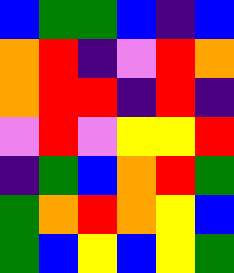[["blue", "green", "green", "blue", "indigo", "blue"], ["orange", "red", "indigo", "violet", "red", "orange"], ["orange", "red", "red", "indigo", "red", "indigo"], ["violet", "red", "violet", "yellow", "yellow", "red"], ["indigo", "green", "blue", "orange", "red", "green"], ["green", "orange", "red", "orange", "yellow", "blue"], ["green", "blue", "yellow", "blue", "yellow", "green"]]